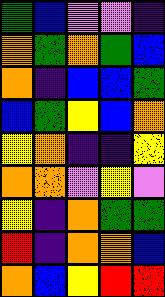[["green", "blue", "violet", "violet", "indigo"], ["orange", "green", "orange", "green", "blue"], ["orange", "indigo", "blue", "blue", "green"], ["blue", "green", "yellow", "blue", "orange"], ["yellow", "orange", "indigo", "indigo", "yellow"], ["orange", "orange", "violet", "yellow", "violet"], ["yellow", "indigo", "orange", "green", "green"], ["red", "indigo", "orange", "orange", "blue"], ["orange", "blue", "yellow", "red", "red"]]